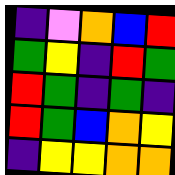[["indigo", "violet", "orange", "blue", "red"], ["green", "yellow", "indigo", "red", "green"], ["red", "green", "indigo", "green", "indigo"], ["red", "green", "blue", "orange", "yellow"], ["indigo", "yellow", "yellow", "orange", "orange"]]